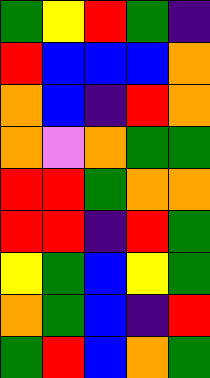[["green", "yellow", "red", "green", "indigo"], ["red", "blue", "blue", "blue", "orange"], ["orange", "blue", "indigo", "red", "orange"], ["orange", "violet", "orange", "green", "green"], ["red", "red", "green", "orange", "orange"], ["red", "red", "indigo", "red", "green"], ["yellow", "green", "blue", "yellow", "green"], ["orange", "green", "blue", "indigo", "red"], ["green", "red", "blue", "orange", "green"]]